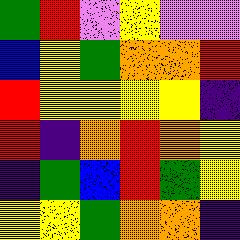[["green", "red", "violet", "yellow", "violet", "violet"], ["blue", "yellow", "green", "orange", "orange", "red"], ["red", "yellow", "yellow", "yellow", "yellow", "indigo"], ["red", "indigo", "orange", "red", "orange", "yellow"], ["indigo", "green", "blue", "red", "green", "yellow"], ["yellow", "yellow", "green", "orange", "orange", "indigo"]]